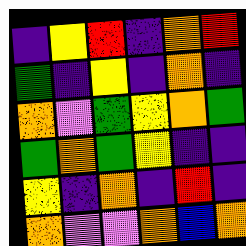[["indigo", "yellow", "red", "indigo", "orange", "red"], ["green", "indigo", "yellow", "indigo", "orange", "indigo"], ["orange", "violet", "green", "yellow", "orange", "green"], ["green", "orange", "green", "yellow", "indigo", "indigo"], ["yellow", "indigo", "orange", "indigo", "red", "indigo"], ["orange", "violet", "violet", "orange", "blue", "orange"]]